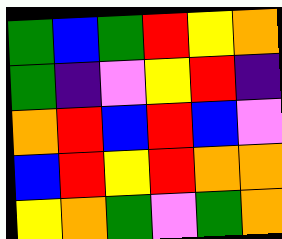[["green", "blue", "green", "red", "yellow", "orange"], ["green", "indigo", "violet", "yellow", "red", "indigo"], ["orange", "red", "blue", "red", "blue", "violet"], ["blue", "red", "yellow", "red", "orange", "orange"], ["yellow", "orange", "green", "violet", "green", "orange"]]